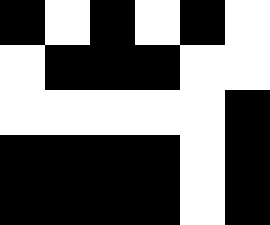[["black", "white", "black", "white", "black", "white"], ["white", "black", "black", "black", "white", "white"], ["white", "white", "white", "white", "white", "black"], ["black", "black", "black", "black", "white", "black"], ["black", "black", "black", "black", "white", "black"]]